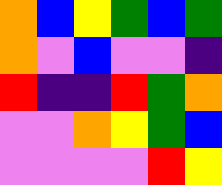[["orange", "blue", "yellow", "green", "blue", "green"], ["orange", "violet", "blue", "violet", "violet", "indigo"], ["red", "indigo", "indigo", "red", "green", "orange"], ["violet", "violet", "orange", "yellow", "green", "blue"], ["violet", "violet", "violet", "violet", "red", "yellow"]]